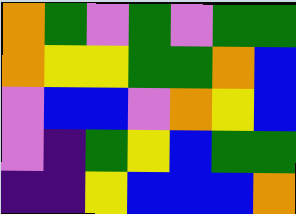[["orange", "green", "violet", "green", "violet", "green", "green"], ["orange", "yellow", "yellow", "green", "green", "orange", "blue"], ["violet", "blue", "blue", "violet", "orange", "yellow", "blue"], ["violet", "indigo", "green", "yellow", "blue", "green", "green"], ["indigo", "indigo", "yellow", "blue", "blue", "blue", "orange"]]